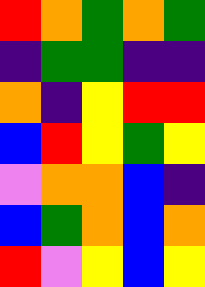[["red", "orange", "green", "orange", "green"], ["indigo", "green", "green", "indigo", "indigo"], ["orange", "indigo", "yellow", "red", "red"], ["blue", "red", "yellow", "green", "yellow"], ["violet", "orange", "orange", "blue", "indigo"], ["blue", "green", "orange", "blue", "orange"], ["red", "violet", "yellow", "blue", "yellow"]]